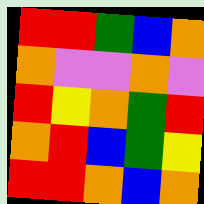[["red", "red", "green", "blue", "orange"], ["orange", "violet", "violet", "orange", "violet"], ["red", "yellow", "orange", "green", "red"], ["orange", "red", "blue", "green", "yellow"], ["red", "red", "orange", "blue", "orange"]]